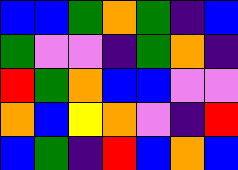[["blue", "blue", "green", "orange", "green", "indigo", "blue"], ["green", "violet", "violet", "indigo", "green", "orange", "indigo"], ["red", "green", "orange", "blue", "blue", "violet", "violet"], ["orange", "blue", "yellow", "orange", "violet", "indigo", "red"], ["blue", "green", "indigo", "red", "blue", "orange", "blue"]]